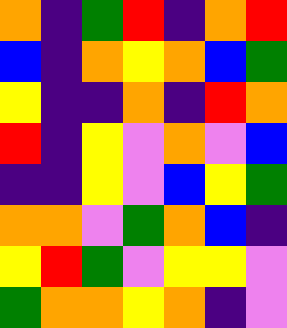[["orange", "indigo", "green", "red", "indigo", "orange", "red"], ["blue", "indigo", "orange", "yellow", "orange", "blue", "green"], ["yellow", "indigo", "indigo", "orange", "indigo", "red", "orange"], ["red", "indigo", "yellow", "violet", "orange", "violet", "blue"], ["indigo", "indigo", "yellow", "violet", "blue", "yellow", "green"], ["orange", "orange", "violet", "green", "orange", "blue", "indigo"], ["yellow", "red", "green", "violet", "yellow", "yellow", "violet"], ["green", "orange", "orange", "yellow", "orange", "indigo", "violet"]]